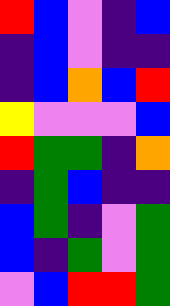[["red", "blue", "violet", "indigo", "blue"], ["indigo", "blue", "violet", "indigo", "indigo"], ["indigo", "blue", "orange", "blue", "red"], ["yellow", "violet", "violet", "violet", "blue"], ["red", "green", "green", "indigo", "orange"], ["indigo", "green", "blue", "indigo", "indigo"], ["blue", "green", "indigo", "violet", "green"], ["blue", "indigo", "green", "violet", "green"], ["violet", "blue", "red", "red", "green"]]